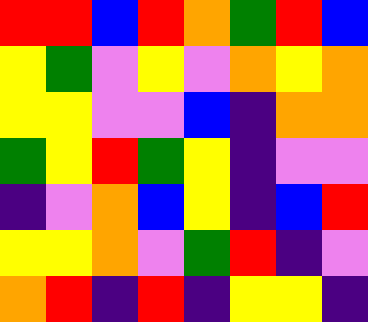[["red", "red", "blue", "red", "orange", "green", "red", "blue"], ["yellow", "green", "violet", "yellow", "violet", "orange", "yellow", "orange"], ["yellow", "yellow", "violet", "violet", "blue", "indigo", "orange", "orange"], ["green", "yellow", "red", "green", "yellow", "indigo", "violet", "violet"], ["indigo", "violet", "orange", "blue", "yellow", "indigo", "blue", "red"], ["yellow", "yellow", "orange", "violet", "green", "red", "indigo", "violet"], ["orange", "red", "indigo", "red", "indigo", "yellow", "yellow", "indigo"]]